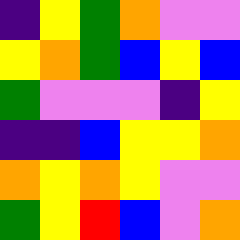[["indigo", "yellow", "green", "orange", "violet", "violet"], ["yellow", "orange", "green", "blue", "yellow", "blue"], ["green", "violet", "violet", "violet", "indigo", "yellow"], ["indigo", "indigo", "blue", "yellow", "yellow", "orange"], ["orange", "yellow", "orange", "yellow", "violet", "violet"], ["green", "yellow", "red", "blue", "violet", "orange"]]